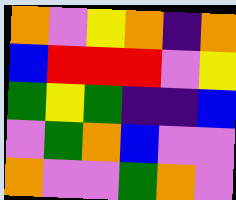[["orange", "violet", "yellow", "orange", "indigo", "orange"], ["blue", "red", "red", "red", "violet", "yellow"], ["green", "yellow", "green", "indigo", "indigo", "blue"], ["violet", "green", "orange", "blue", "violet", "violet"], ["orange", "violet", "violet", "green", "orange", "violet"]]